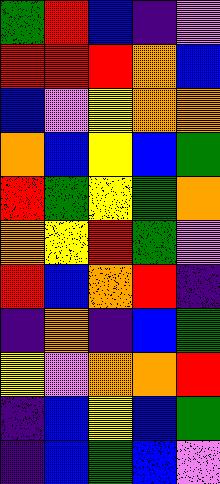[["green", "red", "blue", "indigo", "violet"], ["red", "red", "red", "orange", "blue"], ["blue", "violet", "yellow", "orange", "orange"], ["orange", "blue", "yellow", "blue", "green"], ["red", "green", "yellow", "green", "orange"], ["orange", "yellow", "red", "green", "violet"], ["red", "blue", "orange", "red", "indigo"], ["indigo", "orange", "indigo", "blue", "green"], ["yellow", "violet", "orange", "orange", "red"], ["indigo", "blue", "yellow", "blue", "green"], ["indigo", "blue", "green", "blue", "violet"]]